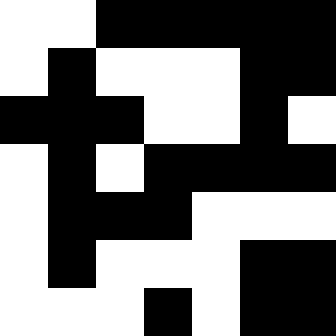[["white", "white", "black", "black", "black", "black", "black"], ["white", "black", "white", "white", "white", "black", "black"], ["black", "black", "black", "white", "white", "black", "white"], ["white", "black", "white", "black", "black", "black", "black"], ["white", "black", "black", "black", "white", "white", "white"], ["white", "black", "white", "white", "white", "black", "black"], ["white", "white", "white", "black", "white", "black", "black"]]